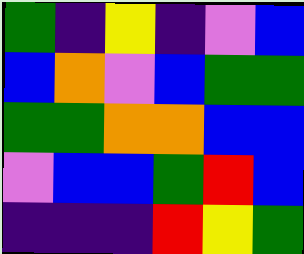[["green", "indigo", "yellow", "indigo", "violet", "blue"], ["blue", "orange", "violet", "blue", "green", "green"], ["green", "green", "orange", "orange", "blue", "blue"], ["violet", "blue", "blue", "green", "red", "blue"], ["indigo", "indigo", "indigo", "red", "yellow", "green"]]